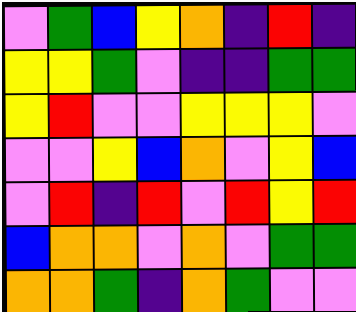[["violet", "green", "blue", "yellow", "orange", "indigo", "red", "indigo"], ["yellow", "yellow", "green", "violet", "indigo", "indigo", "green", "green"], ["yellow", "red", "violet", "violet", "yellow", "yellow", "yellow", "violet"], ["violet", "violet", "yellow", "blue", "orange", "violet", "yellow", "blue"], ["violet", "red", "indigo", "red", "violet", "red", "yellow", "red"], ["blue", "orange", "orange", "violet", "orange", "violet", "green", "green"], ["orange", "orange", "green", "indigo", "orange", "green", "violet", "violet"]]